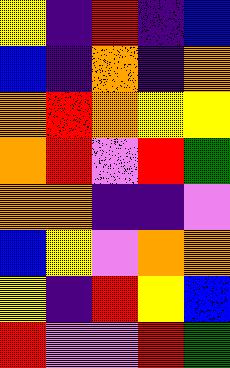[["yellow", "indigo", "red", "indigo", "blue"], ["blue", "indigo", "orange", "indigo", "orange"], ["orange", "red", "orange", "yellow", "yellow"], ["orange", "red", "violet", "red", "green"], ["orange", "orange", "indigo", "indigo", "violet"], ["blue", "yellow", "violet", "orange", "orange"], ["yellow", "indigo", "red", "yellow", "blue"], ["red", "violet", "violet", "red", "green"]]